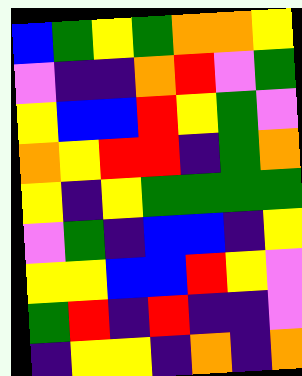[["blue", "green", "yellow", "green", "orange", "orange", "yellow"], ["violet", "indigo", "indigo", "orange", "red", "violet", "green"], ["yellow", "blue", "blue", "red", "yellow", "green", "violet"], ["orange", "yellow", "red", "red", "indigo", "green", "orange"], ["yellow", "indigo", "yellow", "green", "green", "green", "green"], ["violet", "green", "indigo", "blue", "blue", "indigo", "yellow"], ["yellow", "yellow", "blue", "blue", "red", "yellow", "violet"], ["green", "red", "indigo", "red", "indigo", "indigo", "violet"], ["indigo", "yellow", "yellow", "indigo", "orange", "indigo", "orange"]]